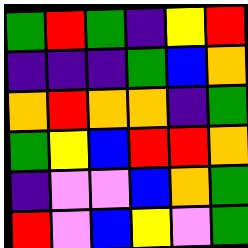[["green", "red", "green", "indigo", "yellow", "red"], ["indigo", "indigo", "indigo", "green", "blue", "orange"], ["orange", "red", "orange", "orange", "indigo", "green"], ["green", "yellow", "blue", "red", "red", "orange"], ["indigo", "violet", "violet", "blue", "orange", "green"], ["red", "violet", "blue", "yellow", "violet", "green"]]